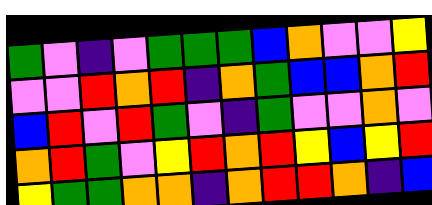[["green", "violet", "indigo", "violet", "green", "green", "green", "blue", "orange", "violet", "violet", "yellow"], ["violet", "violet", "red", "orange", "red", "indigo", "orange", "green", "blue", "blue", "orange", "red"], ["blue", "red", "violet", "red", "green", "violet", "indigo", "green", "violet", "violet", "orange", "violet"], ["orange", "red", "green", "violet", "yellow", "red", "orange", "red", "yellow", "blue", "yellow", "red"], ["yellow", "green", "green", "orange", "orange", "indigo", "orange", "red", "red", "orange", "indigo", "blue"]]